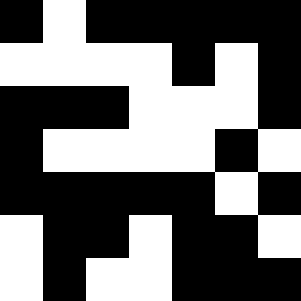[["black", "white", "black", "black", "black", "black", "black"], ["white", "white", "white", "white", "black", "white", "black"], ["black", "black", "black", "white", "white", "white", "black"], ["black", "white", "white", "white", "white", "black", "white"], ["black", "black", "black", "black", "black", "white", "black"], ["white", "black", "black", "white", "black", "black", "white"], ["white", "black", "white", "white", "black", "black", "black"]]